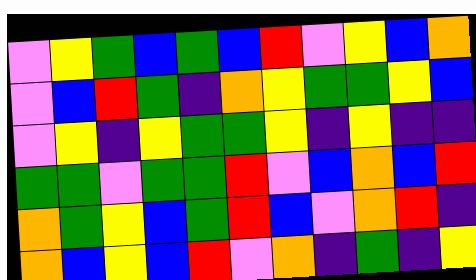[["violet", "yellow", "green", "blue", "green", "blue", "red", "violet", "yellow", "blue", "orange"], ["violet", "blue", "red", "green", "indigo", "orange", "yellow", "green", "green", "yellow", "blue"], ["violet", "yellow", "indigo", "yellow", "green", "green", "yellow", "indigo", "yellow", "indigo", "indigo"], ["green", "green", "violet", "green", "green", "red", "violet", "blue", "orange", "blue", "red"], ["orange", "green", "yellow", "blue", "green", "red", "blue", "violet", "orange", "red", "indigo"], ["orange", "blue", "yellow", "blue", "red", "violet", "orange", "indigo", "green", "indigo", "yellow"]]